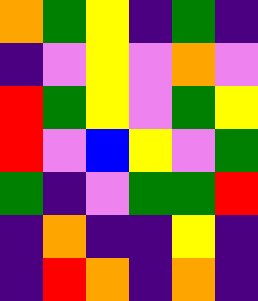[["orange", "green", "yellow", "indigo", "green", "indigo"], ["indigo", "violet", "yellow", "violet", "orange", "violet"], ["red", "green", "yellow", "violet", "green", "yellow"], ["red", "violet", "blue", "yellow", "violet", "green"], ["green", "indigo", "violet", "green", "green", "red"], ["indigo", "orange", "indigo", "indigo", "yellow", "indigo"], ["indigo", "red", "orange", "indigo", "orange", "indigo"]]